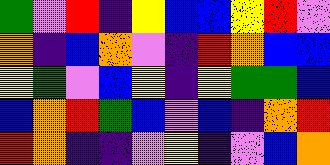[["green", "violet", "red", "indigo", "yellow", "blue", "blue", "yellow", "red", "violet"], ["orange", "indigo", "blue", "orange", "violet", "indigo", "red", "orange", "blue", "blue"], ["yellow", "green", "violet", "blue", "yellow", "indigo", "yellow", "green", "green", "blue"], ["blue", "orange", "red", "green", "blue", "violet", "blue", "indigo", "orange", "red"], ["red", "orange", "indigo", "indigo", "violet", "yellow", "indigo", "violet", "blue", "orange"]]